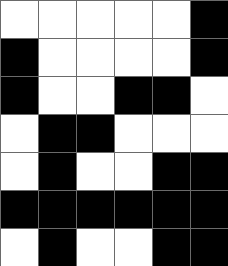[["white", "white", "white", "white", "white", "black"], ["black", "white", "white", "white", "white", "black"], ["black", "white", "white", "black", "black", "white"], ["white", "black", "black", "white", "white", "white"], ["white", "black", "white", "white", "black", "black"], ["black", "black", "black", "black", "black", "black"], ["white", "black", "white", "white", "black", "black"]]